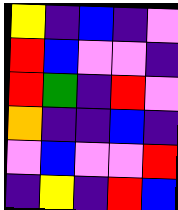[["yellow", "indigo", "blue", "indigo", "violet"], ["red", "blue", "violet", "violet", "indigo"], ["red", "green", "indigo", "red", "violet"], ["orange", "indigo", "indigo", "blue", "indigo"], ["violet", "blue", "violet", "violet", "red"], ["indigo", "yellow", "indigo", "red", "blue"]]